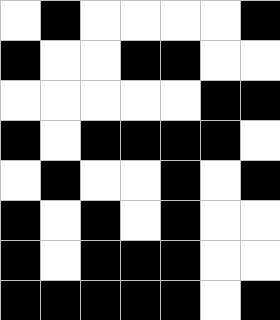[["white", "black", "white", "white", "white", "white", "black"], ["black", "white", "white", "black", "black", "white", "white"], ["white", "white", "white", "white", "white", "black", "black"], ["black", "white", "black", "black", "black", "black", "white"], ["white", "black", "white", "white", "black", "white", "black"], ["black", "white", "black", "white", "black", "white", "white"], ["black", "white", "black", "black", "black", "white", "white"], ["black", "black", "black", "black", "black", "white", "black"]]